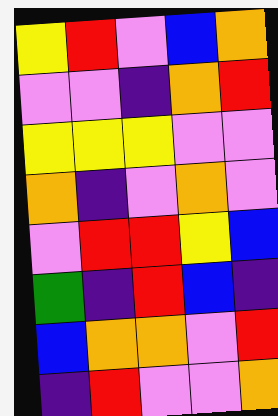[["yellow", "red", "violet", "blue", "orange"], ["violet", "violet", "indigo", "orange", "red"], ["yellow", "yellow", "yellow", "violet", "violet"], ["orange", "indigo", "violet", "orange", "violet"], ["violet", "red", "red", "yellow", "blue"], ["green", "indigo", "red", "blue", "indigo"], ["blue", "orange", "orange", "violet", "red"], ["indigo", "red", "violet", "violet", "orange"]]